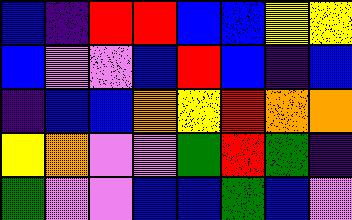[["blue", "indigo", "red", "red", "blue", "blue", "yellow", "yellow"], ["blue", "violet", "violet", "blue", "red", "blue", "indigo", "blue"], ["indigo", "blue", "blue", "orange", "yellow", "red", "orange", "orange"], ["yellow", "orange", "violet", "violet", "green", "red", "green", "indigo"], ["green", "violet", "violet", "blue", "blue", "green", "blue", "violet"]]